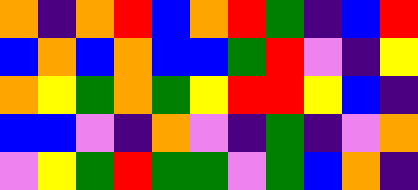[["orange", "indigo", "orange", "red", "blue", "orange", "red", "green", "indigo", "blue", "red"], ["blue", "orange", "blue", "orange", "blue", "blue", "green", "red", "violet", "indigo", "yellow"], ["orange", "yellow", "green", "orange", "green", "yellow", "red", "red", "yellow", "blue", "indigo"], ["blue", "blue", "violet", "indigo", "orange", "violet", "indigo", "green", "indigo", "violet", "orange"], ["violet", "yellow", "green", "red", "green", "green", "violet", "green", "blue", "orange", "indigo"]]